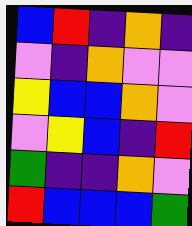[["blue", "red", "indigo", "orange", "indigo"], ["violet", "indigo", "orange", "violet", "violet"], ["yellow", "blue", "blue", "orange", "violet"], ["violet", "yellow", "blue", "indigo", "red"], ["green", "indigo", "indigo", "orange", "violet"], ["red", "blue", "blue", "blue", "green"]]